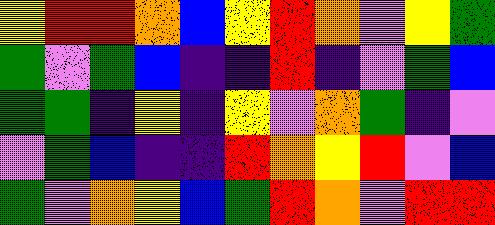[["yellow", "red", "red", "orange", "blue", "yellow", "red", "orange", "violet", "yellow", "green"], ["green", "violet", "green", "blue", "indigo", "indigo", "red", "indigo", "violet", "green", "blue"], ["green", "green", "indigo", "yellow", "indigo", "yellow", "violet", "orange", "green", "indigo", "violet"], ["violet", "green", "blue", "indigo", "indigo", "red", "orange", "yellow", "red", "violet", "blue"], ["green", "violet", "orange", "yellow", "blue", "green", "red", "orange", "violet", "red", "red"]]